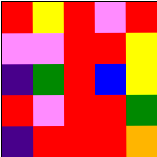[["red", "yellow", "red", "violet", "red"], ["violet", "violet", "red", "red", "yellow"], ["indigo", "green", "red", "blue", "yellow"], ["red", "violet", "red", "red", "green"], ["indigo", "red", "red", "red", "orange"]]